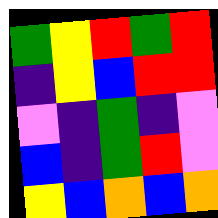[["green", "yellow", "red", "green", "red"], ["indigo", "yellow", "blue", "red", "red"], ["violet", "indigo", "green", "indigo", "violet"], ["blue", "indigo", "green", "red", "violet"], ["yellow", "blue", "orange", "blue", "orange"]]